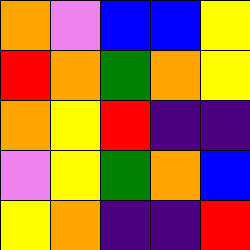[["orange", "violet", "blue", "blue", "yellow"], ["red", "orange", "green", "orange", "yellow"], ["orange", "yellow", "red", "indigo", "indigo"], ["violet", "yellow", "green", "orange", "blue"], ["yellow", "orange", "indigo", "indigo", "red"]]